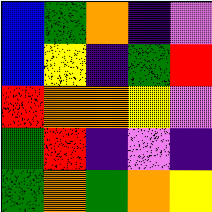[["blue", "green", "orange", "indigo", "violet"], ["blue", "yellow", "indigo", "green", "red"], ["red", "orange", "orange", "yellow", "violet"], ["green", "red", "indigo", "violet", "indigo"], ["green", "orange", "green", "orange", "yellow"]]